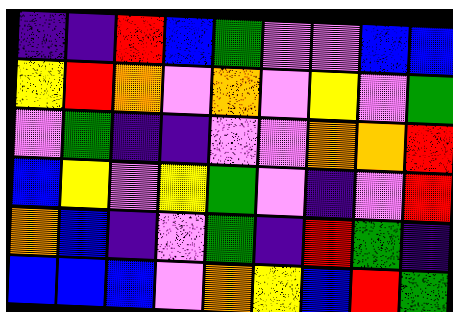[["indigo", "indigo", "red", "blue", "green", "violet", "violet", "blue", "blue"], ["yellow", "red", "orange", "violet", "orange", "violet", "yellow", "violet", "green"], ["violet", "green", "indigo", "indigo", "violet", "violet", "orange", "orange", "red"], ["blue", "yellow", "violet", "yellow", "green", "violet", "indigo", "violet", "red"], ["orange", "blue", "indigo", "violet", "green", "indigo", "red", "green", "indigo"], ["blue", "blue", "blue", "violet", "orange", "yellow", "blue", "red", "green"]]